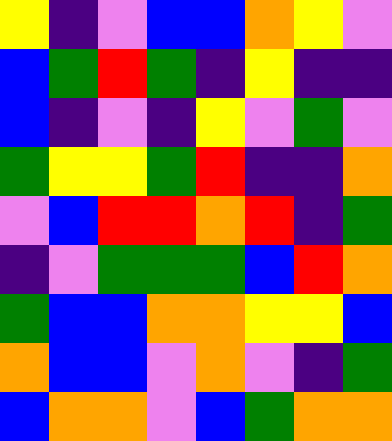[["yellow", "indigo", "violet", "blue", "blue", "orange", "yellow", "violet"], ["blue", "green", "red", "green", "indigo", "yellow", "indigo", "indigo"], ["blue", "indigo", "violet", "indigo", "yellow", "violet", "green", "violet"], ["green", "yellow", "yellow", "green", "red", "indigo", "indigo", "orange"], ["violet", "blue", "red", "red", "orange", "red", "indigo", "green"], ["indigo", "violet", "green", "green", "green", "blue", "red", "orange"], ["green", "blue", "blue", "orange", "orange", "yellow", "yellow", "blue"], ["orange", "blue", "blue", "violet", "orange", "violet", "indigo", "green"], ["blue", "orange", "orange", "violet", "blue", "green", "orange", "orange"]]